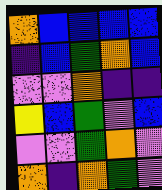[["orange", "blue", "blue", "blue", "blue"], ["indigo", "blue", "green", "orange", "blue"], ["violet", "violet", "orange", "indigo", "indigo"], ["yellow", "blue", "green", "violet", "blue"], ["violet", "violet", "green", "orange", "violet"], ["orange", "indigo", "orange", "green", "violet"]]